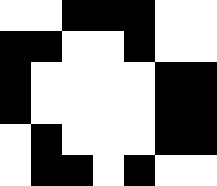[["white", "white", "black", "black", "black", "white", "white"], ["black", "black", "white", "white", "black", "white", "white"], ["black", "white", "white", "white", "white", "black", "black"], ["black", "white", "white", "white", "white", "black", "black"], ["white", "black", "white", "white", "white", "black", "black"], ["white", "black", "black", "white", "black", "white", "white"]]